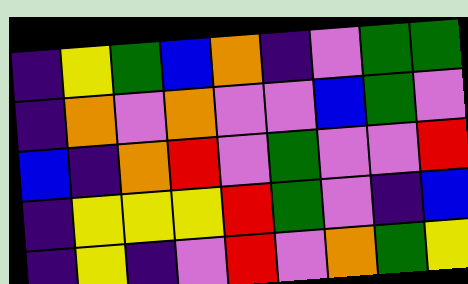[["indigo", "yellow", "green", "blue", "orange", "indigo", "violet", "green", "green"], ["indigo", "orange", "violet", "orange", "violet", "violet", "blue", "green", "violet"], ["blue", "indigo", "orange", "red", "violet", "green", "violet", "violet", "red"], ["indigo", "yellow", "yellow", "yellow", "red", "green", "violet", "indigo", "blue"], ["indigo", "yellow", "indigo", "violet", "red", "violet", "orange", "green", "yellow"]]